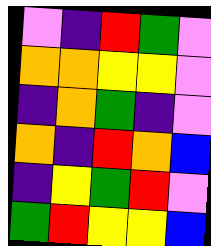[["violet", "indigo", "red", "green", "violet"], ["orange", "orange", "yellow", "yellow", "violet"], ["indigo", "orange", "green", "indigo", "violet"], ["orange", "indigo", "red", "orange", "blue"], ["indigo", "yellow", "green", "red", "violet"], ["green", "red", "yellow", "yellow", "blue"]]